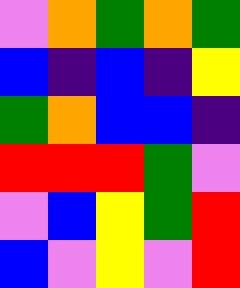[["violet", "orange", "green", "orange", "green"], ["blue", "indigo", "blue", "indigo", "yellow"], ["green", "orange", "blue", "blue", "indigo"], ["red", "red", "red", "green", "violet"], ["violet", "blue", "yellow", "green", "red"], ["blue", "violet", "yellow", "violet", "red"]]